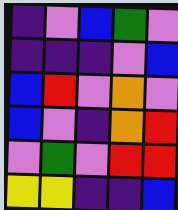[["indigo", "violet", "blue", "green", "violet"], ["indigo", "indigo", "indigo", "violet", "blue"], ["blue", "red", "violet", "orange", "violet"], ["blue", "violet", "indigo", "orange", "red"], ["violet", "green", "violet", "red", "red"], ["yellow", "yellow", "indigo", "indigo", "blue"]]